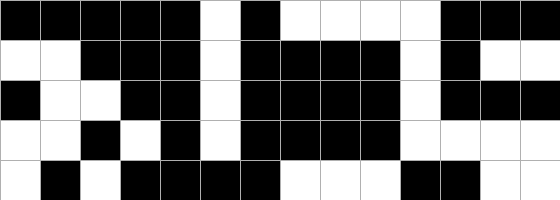[["black", "black", "black", "black", "black", "white", "black", "white", "white", "white", "white", "black", "black", "black"], ["white", "white", "black", "black", "black", "white", "black", "black", "black", "black", "white", "black", "white", "white"], ["black", "white", "white", "black", "black", "white", "black", "black", "black", "black", "white", "black", "black", "black"], ["white", "white", "black", "white", "black", "white", "black", "black", "black", "black", "white", "white", "white", "white"], ["white", "black", "white", "black", "black", "black", "black", "white", "white", "white", "black", "black", "white", "white"]]